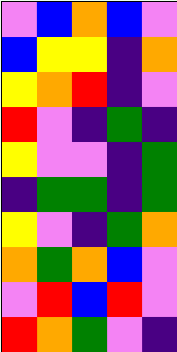[["violet", "blue", "orange", "blue", "violet"], ["blue", "yellow", "yellow", "indigo", "orange"], ["yellow", "orange", "red", "indigo", "violet"], ["red", "violet", "indigo", "green", "indigo"], ["yellow", "violet", "violet", "indigo", "green"], ["indigo", "green", "green", "indigo", "green"], ["yellow", "violet", "indigo", "green", "orange"], ["orange", "green", "orange", "blue", "violet"], ["violet", "red", "blue", "red", "violet"], ["red", "orange", "green", "violet", "indigo"]]